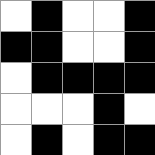[["white", "black", "white", "white", "black"], ["black", "black", "white", "white", "black"], ["white", "black", "black", "black", "black"], ["white", "white", "white", "black", "white"], ["white", "black", "white", "black", "black"]]